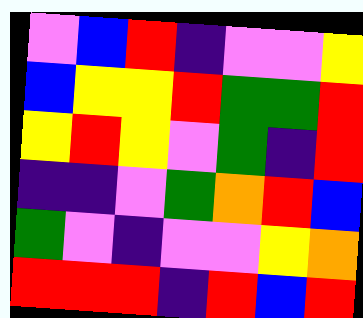[["violet", "blue", "red", "indigo", "violet", "violet", "yellow"], ["blue", "yellow", "yellow", "red", "green", "green", "red"], ["yellow", "red", "yellow", "violet", "green", "indigo", "red"], ["indigo", "indigo", "violet", "green", "orange", "red", "blue"], ["green", "violet", "indigo", "violet", "violet", "yellow", "orange"], ["red", "red", "red", "indigo", "red", "blue", "red"]]